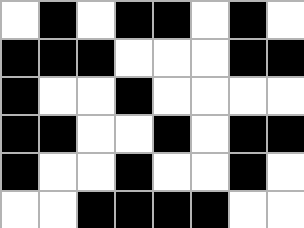[["white", "black", "white", "black", "black", "white", "black", "white"], ["black", "black", "black", "white", "white", "white", "black", "black"], ["black", "white", "white", "black", "white", "white", "white", "white"], ["black", "black", "white", "white", "black", "white", "black", "black"], ["black", "white", "white", "black", "white", "white", "black", "white"], ["white", "white", "black", "black", "black", "black", "white", "white"]]